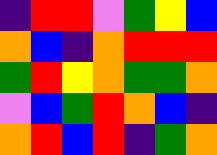[["indigo", "red", "red", "violet", "green", "yellow", "blue"], ["orange", "blue", "indigo", "orange", "red", "red", "red"], ["green", "red", "yellow", "orange", "green", "green", "orange"], ["violet", "blue", "green", "red", "orange", "blue", "indigo"], ["orange", "red", "blue", "red", "indigo", "green", "orange"]]